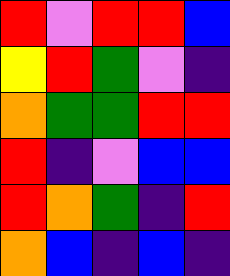[["red", "violet", "red", "red", "blue"], ["yellow", "red", "green", "violet", "indigo"], ["orange", "green", "green", "red", "red"], ["red", "indigo", "violet", "blue", "blue"], ["red", "orange", "green", "indigo", "red"], ["orange", "blue", "indigo", "blue", "indigo"]]